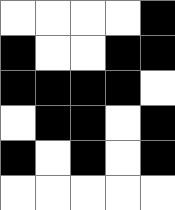[["white", "white", "white", "white", "black"], ["black", "white", "white", "black", "black"], ["black", "black", "black", "black", "white"], ["white", "black", "black", "white", "black"], ["black", "white", "black", "white", "black"], ["white", "white", "white", "white", "white"]]